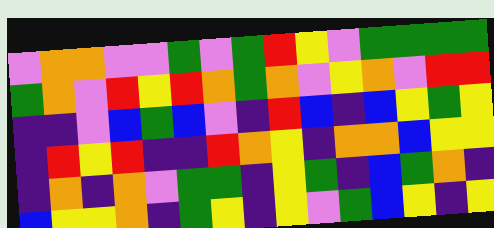[["violet", "orange", "orange", "violet", "violet", "green", "violet", "green", "red", "yellow", "violet", "green", "green", "green", "green"], ["green", "orange", "violet", "red", "yellow", "red", "orange", "green", "orange", "violet", "yellow", "orange", "violet", "red", "red"], ["indigo", "indigo", "violet", "blue", "green", "blue", "violet", "indigo", "red", "blue", "indigo", "blue", "yellow", "green", "yellow"], ["indigo", "red", "yellow", "red", "indigo", "indigo", "red", "orange", "yellow", "indigo", "orange", "orange", "blue", "yellow", "yellow"], ["indigo", "orange", "indigo", "orange", "violet", "green", "green", "indigo", "yellow", "green", "indigo", "blue", "green", "orange", "indigo"], ["blue", "yellow", "yellow", "orange", "indigo", "green", "yellow", "indigo", "yellow", "violet", "green", "blue", "yellow", "indigo", "yellow"]]